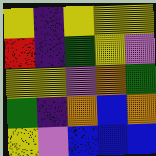[["yellow", "indigo", "yellow", "yellow", "yellow"], ["red", "indigo", "green", "yellow", "violet"], ["yellow", "yellow", "violet", "orange", "green"], ["green", "indigo", "orange", "blue", "orange"], ["yellow", "violet", "blue", "blue", "blue"]]